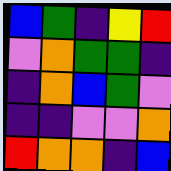[["blue", "green", "indigo", "yellow", "red"], ["violet", "orange", "green", "green", "indigo"], ["indigo", "orange", "blue", "green", "violet"], ["indigo", "indigo", "violet", "violet", "orange"], ["red", "orange", "orange", "indigo", "blue"]]